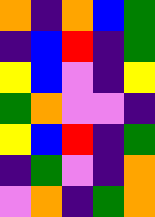[["orange", "indigo", "orange", "blue", "green"], ["indigo", "blue", "red", "indigo", "green"], ["yellow", "blue", "violet", "indigo", "yellow"], ["green", "orange", "violet", "violet", "indigo"], ["yellow", "blue", "red", "indigo", "green"], ["indigo", "green", "violet", "indigo", "orange"], ["violet", "orange", "indigo", "green", "orange"]]